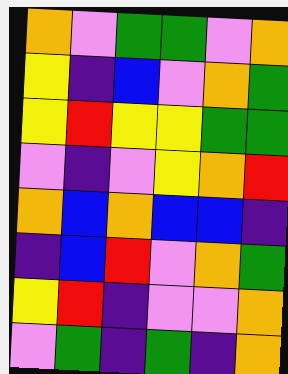[["orange", "violet", "green", "green", "violet", "orange"], ["yellow", "indigo", "blue", "violet", "orange", "green"], ["yellow", "red", "yellow", "yellow", "green", "green"], ["violet", "indigo", "violet", "yellow", "orange", "red"], ["orange", "blue", "orange", "blue", "blue", "indigo"], ["indigo", "blue", "red", "violet", "orange", "green"], ["yellow", "red", "indigo", "violet", "violet", "orange"], ["violet", "green", "indigo", "green", "indigo", "orange"]]